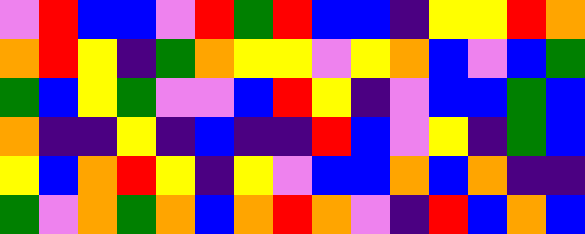[["violet", "red", "blue", "blue", "violet", "red", "green", "red", "blue", "blue", "indigo", "yellow", "yellow", "red", "orange"], ["orange", "red", "yellow", "indigo", "green", "orange", "yellow", "yellow", "violet", "yellow", "orange", "blue", "violet", "blue", "green"], ["green", "blue", "yellow", "green", "violet", "violet", "blue", "red", "yellow", "indigo", "violet", "blue", "blue", "green", "blue"], ["orange", "indigo", "indigo", "yellow", "indigo", "blue", "indigo", "indigo", "red", "blue", "violet", "yellow", "indigo", "green", "blue"], ["yellow", "blue", "orange", "red", "yellow", "indigo", "yellow", "violet", "blue", "blue", "orange", "blue", "orange", "indigo", "indigo"], ["green", "violet", "orange", "green", "orange", "blue", "orange", "red", "orange", "violet", "indigo", "red", "blue", "orange", "blue"]]